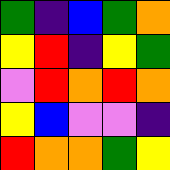[["green", "indigo", "blue", "green", "orange"], ["yellow", "red", "indigo", "yellow", "green"], ["violet", "red", "orange", "red", "orange"], ["yellow", "blue", "violet", "violet", "indigo"], ["red", "orange", "orange", "green", "yellow"]]